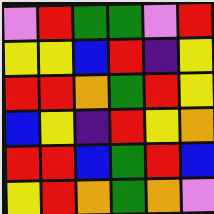[["violet", "red", "green", "green", "violet", "red"], ["yellow", "yellow", "blue", "red", "indigo", "yellow"], ["red", "red", "orange", "green", "red", "yellow"], ["blue", "yellow", "indigo", "red", "yellow", "orange"], ["red", "red", "blue", "green", "red", "blue"], ["yellow", "red", "orange", "green", "orange", "violet"]]